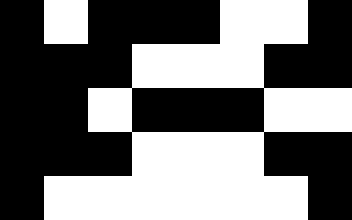[["black", "white", "black", "black", "black", "white", "white", "black"], ["black", "black", "black", "white", "white", "white", "black", "black"], ["black", "black", "white", "black", "black", "black", "white", "white"], ["black", "black", "black", "white", "white", "white", "black", "black"], ["black", "white", "white", "white", "white", "white", "white", "black"]]